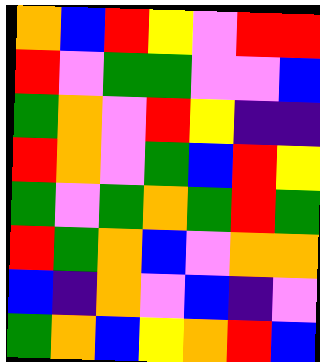[["orange", "blue", "red", "yellow", "violet", "red", "red"], ["red", "violet", "green", "green", "violet", "violet", "blue"], ["green", "orange", "violet", "red", "yellow", "indigo", "indigo"], ["red", "orange", "violet", "green", "blue", "red", "yellow"], ["green", "violet", "green", "orange", "green", "red", "green"], ["red", "green", "orange", "blue", "violet", "orange", "orange"], ["blue", "indigo", "orange", "violet", "blue", "indigo", "violet"], ["green", "orange", "blue", "yellow", "orange", "red", "blue"]]